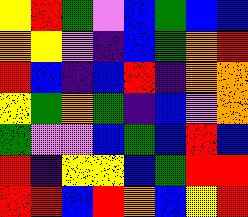[["yellow", "red", "green", "violet", "blue", "green", "blue", "blue"], ["orange", "yellow", "violet", "indigo", "blue", "green", "orange", "red"], ["red", "blue", "indigo", "blue", "red", "indigo", "orange", "orange"], ["yellow", "green", "orange", "green", "indigo", "blue", "violet", "orange"], ["green", "violet", "violet", "blue", "green", "blue", "red", "blue"], ["red", "indigo", "yellow", "yellow", "blue", "green", "red", "red"], ["red", "red", "blue", "red", "orange", "blue", "yellow", "red"]]